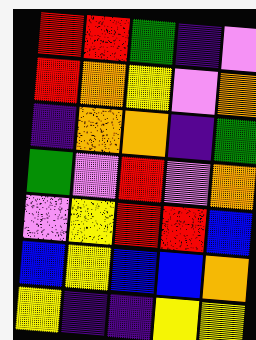[["red", "red", "green", "indigo", "violet"], ["red", "orange", "yellow", "violet", "orange"], ["indigo", "orange", "orange", "indigo", "green"], ["green", "violet", "red", "violet", "orange"], ["violet", "yellow", "red", "red", "blue"], ["blue", "yellow", "blue", "blue", "orange"], ["yellow", "indigo", "indigo", "yellow", "yellow"]]